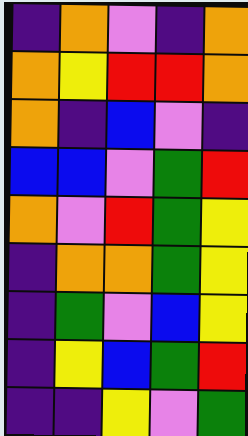[["indigo", "orange", "violet", "indigo", "orange"], ["orange", "yellow", "red", "red", "orange"], ["orange", "indigo", "blue", "violet", "indigo"], ["blue", "blue", "violet", "green", "red"], ["orange", "violet", "red", "green", "yellow"], ["indigo", "orange", "orange", "green", "yellow"], ["indigo", "green", "violet", "blue", "yellow"], ["indigo", "yellow", "blue", "green", "red"], ["indigo", "indigo", "yellow", "violet", "green"]]